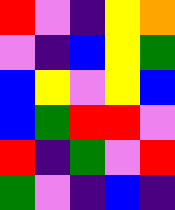[["red", "violet", "indigo", "yellow", "orange"], ["violet", "indigo", "blue", "yellow", "green"], ["blue", "yellow", "violet", "yellow", "blue"], ["blue", "green", "red", "red", "violet"], ["red", "indigo", "green", "violet", "red"], ["green", "violet", "indigo", "blue", "indigo"]]